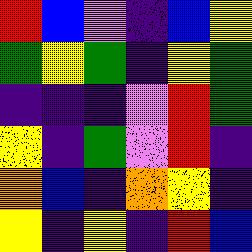[["red", "blue", "violet", "indigo", "blue", "yellow"], ["green", "yellow", "green", "indigo", "yellow", "green"], ["indigo", "indigo", "indigo", "violet", "red", "green"], ["yellow", "indigo", "green", "violet", "red", "indigo"], ["orange", "blue", "indigo", "orange", "yellow", "indigo"], ["yellow", "indigo", "yellow", "indigo", "red", "blue"]]